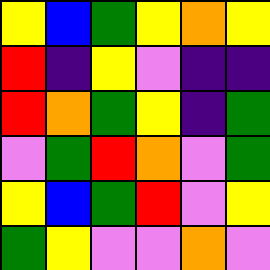[["yellow", "blue", "green", "yellow", "orange", "yellow"], ["red", "indigo", "yellow", "violet", "indigo", "indigo"], ["red", "orange", "green", "yellow", "indigo", "green"], ["violet", "green", "red", "orange", "violet", "green"], ["yellow", "blue", "green", "red", "violet", "yellow"], ["green", "yellow", "violet", "violet", "orange", "violet"]]